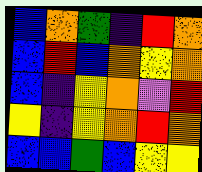[["blue", "orange", "green", "indigo", "red", "orange"], ["blue", "red", "blue", "orange", "yellow", "orange"], ["blue", "indigo", "yellow", "orange", "violet", "red"], ["yellow", "indigo", "yellow", "orange", "red", "orange"], ["blue", "blue", "green", "blue", "yellow", "yellow"]]